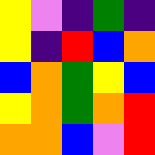[["yellow", "violet", "indigo", "green", "indigo"], ["yellow", "indigo", "red", "blue", "orange"], ["blue", "orange", "green", "yellow", "blue"], ["yellow", "orange", "green", "orange", "red"], ["orange", "orange", "blue", "violet", "red"]]